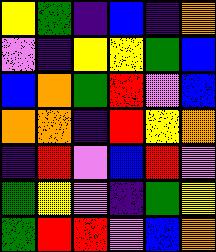[["yellow", "green", "indigo", "blue", "indigo", "orange"], ["violet", "indigo", "yellow", "yellow", "green", "blue"], ["blue", "orange", "green", "red", "violet", "blue"], ["orange", "orange", "indigo", "red", "yellow", "orange"], ["indigo", "red", "violet", "blue", "red", "violet"], ["green", "yellow", "violet", "indigo", "green", "yellow"], ["green", "red", "red", "violet", "blue", "orange"]]